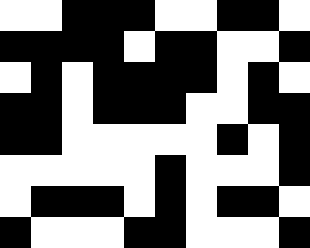[["white", "white", "black", "black", "black", "white", "white", "black", "black", "white"], ["black", "black", "black", "black", "white", "black", "black", "white", "white", "black"], ["white", "black", "white", "black", "black", "black", "black", "white", "black", "white"], ["black", "black", "white", "black", "black", "black", "white", "white", "black", "black"], ["black", "black", "white", "white", "white", "white", "white", "black", "white", "black"], ["white", "white", "white", "white", "white", "black", "white", "white", "white", "black"], ["white", "black", "black", "black", "white", "black", "white", "black", "black", "white"], ["black", "white", "white", "white", "black", "black", "white", "white", "white", "black"]]